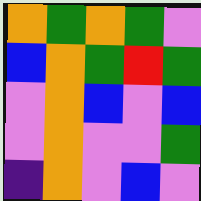[["orange", "green", "orange", "green", "violet"], ["blue", "orange", "green", "red", "green"], ["violet", "orange", "blue", "violet", "blue"], ["violet", "orange", "violet", "violet", "green"], ["indigo", "orange", "violet", "blue", "violet"]]